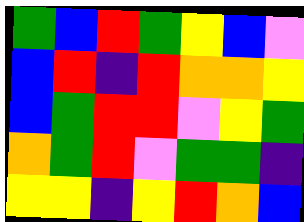[["green", "blue", "red", "green", "yellow", "blue", "violet"], ["blue", "red", "indigo", "red", "orange", "orange", "yellow"], ["blue", "green", "red", "red", "violet", "yellow", "green"], ["orange", "green", "red", "violet", "green", "green", "indigo"], ["yellow", "yellow", "indigo", "yellow", "red", "orange", "blue"]]